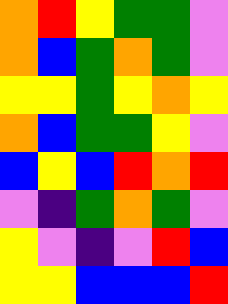[["orange", "red", "yellow", "green", "green", "violet"], ["orange", "blue", "green", "orange", "green", "violet"], ["yellow", "yellow", "green", "yellow", "orange", "yellow"], ["orange", "blue", "green", "green", "yellow", "violet"], ["blue", "yellow", "blue", "red", "orange", "red"], ["violet", "indigo", "green", "orange", "green", "violet"], ["yellow", "violet", "indigo", "violet", "red", "blue"], ["yellow", "yellow", "blue", "blue", "blue", "red"]]